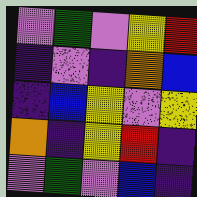[["violet", "green", "violet", "yellow", "red"], ["indigo", "violet", "indigo", "orange", "blue"], ["indigo", "blue", "yellow", "violet", "yellow"], ["orange", "indigo", "yellow", "red", "indigo"], ["violet", "green", "violet", "blue", "indigo"]]